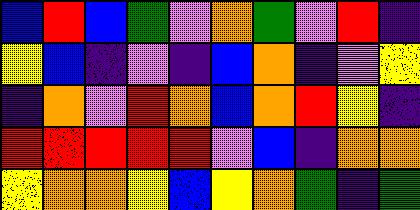[["blue", "red", "blue", "green", "violet", "orange", "green", "violet", "red", "indigo"], ["yellow", "blue", "indigo", "violet", "indigo", "blue", "orange", "indigo", "violet", "yellow"], ["indigo", "orange", "violet", "red", "orange", "blue", "orange", "red", "yellow", "indigo"], ["red", "red", "red", "red", "red", "violet", "blue", "indigo", "orange", "orange"], ["yellow", "orange", "orange", "yellow", "blue", "yellow", "orange", "green", "indigo", "green"]]